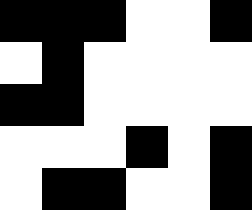[["black", "black", "black", "white", "white", "black"], ["white", "black", "white", "white", "white", "white"], ["black", "black", "white", "white", "white", "white"], ["white", "white", "white", "black", "white", "black"], ["white", "black", "black", "white", "white", "black"]]